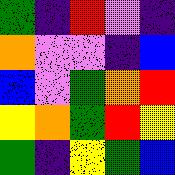[["green", "indigo", "red", "violet", "indigo"], ["orange", "violet", "violet", "indigo", "blue"], ["blue", "violet", "green", "orange", "red"], ["yellow", "orange", "green", "red", "yellow"], ["green", "indigo", "yellow", "green", "blue"]]